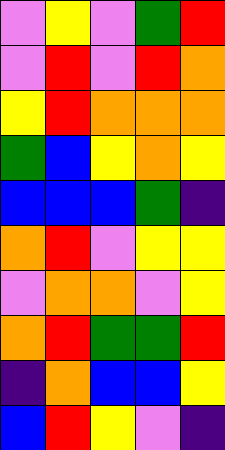[["violet", "yellow", "violet", "green", "red"], ["violet", "red", "violet", "red", "orange"], ["yellow", "red", "orange", "orange", "orange"], ["green", "blue", "yellow", "orange", "yellow"], ["blue", "blue", "blue", "green", "indigo"], ["orange", "red", "violet", "yellow", "yellow"], ["violet", "orange", "orange", "violet", "yellow"], ["orange", "red", "green", "green", "red"], ["indigo", "orange", "blue", "blue", "yellow"], ["blue", "red", "yellow", "violet", "indigo"]]